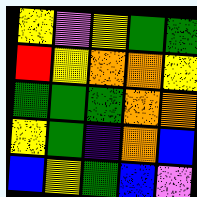[["yellow", "violet", "yellow", "green", "green"], ["red", "yellow", "orange", "orange", "yellow"], ["green", "green", "green", "orange", "orange"], ["yellow", "green", "indigo", "orange", "blue"], ["blue", "yellow", "green", "blue", "violet"]]